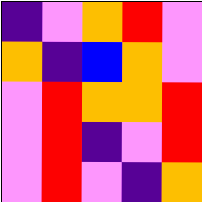[["indigo", "violet", "orange", "red", "violet"], ["orange", "indigo", "blue", "orange", "violet"], ["violet", "red", "orange", "orange", "red"], ["violet", "red", "indigo", "violet", "red"], ["violet", "red", "violet", "indigo", "orange"]]